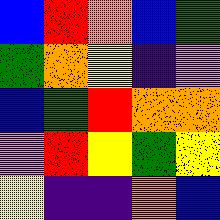[["blue", "red", "orange", "blue", "green"], ["green", "orange", "yellow", "indigo", "violet"], ["blue", "green", "red", "orange", "orange"], ["violet", "red", "yellow", "green", "yellow"], ["yellow", "indigo", "indigo", "orange", "blue"]]